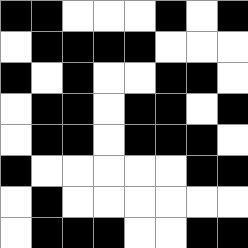[["black", "black", "white", "white", "white", "black", "white", "black"], ["white", "black", "black", "black", "black", "white", "white", "white"], ["black", "white", "black", "white", "white", "black", "black", "white"], ["white", "black", "black", "white", "black", "black", "white", "black"], ["white", "black", "black", "white", "black", "black", "black", "white"], ["black", "white", "white", "white", "white", "white", "black", "black"], ["white", "black", "white", "white", "white", "white", "white", "white"], ["white", "black", "black", "black", "white", "white", "black", "black"]]